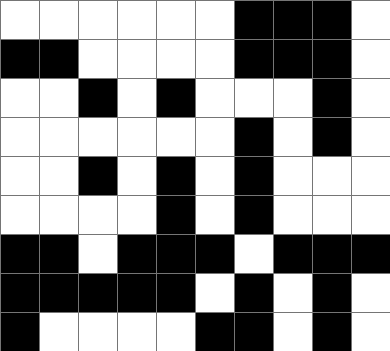[["white", "white", "white", "white", "white", "white", "black", "black", "black", "white"], ["black", "black", "white", "white", "white", "white", "black", "black", "black", "white"], ["white", "white", "black", "white", "black", "white", "white", "white", "black", "white"], ["white", "white", "white", "white", "white", "white", "black", "white", "black", "white"], ["white", "white", "black", "white", "black", "white", "black", "white", "white", "white"], ["white", "white", "white", "white", "black", "white", "black", "white", "white", "white"], ["black", "black", "white", "black", "black", "black", "white", "black", "black", "black"], ["black", "black", "black", "black", "black", "white", "black", "white", "black", "white"], ["black", "white", "white", "white", "white", "black", "black", "white", "black", "white"]]